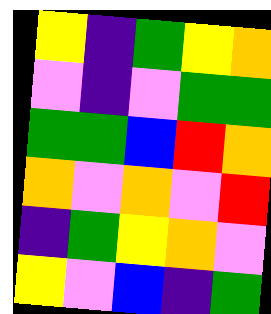[["yellow", "indigo", "green", "yellow", "orange"], ["violet", "indigo", "violet", "green", "green"], ["green", "green", "blue", "red", "orange"], ["orange", "violet", "orange", "violet", "red"], ["indigo", "green", "yellow", "orange", "violet"], ["yellow", "violet", "blue", "indigo", "green"]]